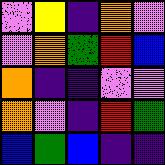[["violet", "yellow", "indigo", "orange", "violet"], ["violet", "orange", "green", "red", "blue"], ["orange", "indigo", "indigo", "violet", "violet"], ["orange", "violet", "indigo", "red", "green"], ["blue", "green", "blue", "indigo", "indigo"]]